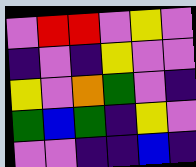[["violet", "red", "red", "violet", "yellow", "violet"], ["indigo", "violet", "indigo", "yellow", "violet", "violet"], ["yellow", "violet", "orange", "green", "violet", "indigo"], ["green", "blue", "green", "indigo", "yellow", "violet"], ["violet", "violet", "indigo", "indigo", "blue", "indigo"]]